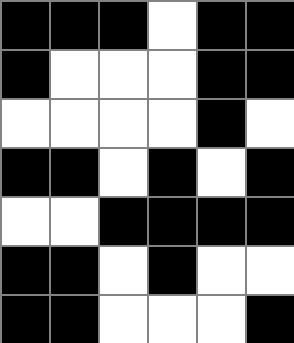[["black", "black", "black", "white", "black", "black"], ["black", "white", "white", "white", "black", "black"], ["white", "white", "white", "white", "black", "white"], ["black", "black", "white", "black", "white", "black"], ["white", "white", "black", "black", "black", "black"], ["black", "black", "white", "black", "white", "white"], ["black", "black", "white", "white", "white", "black"]]